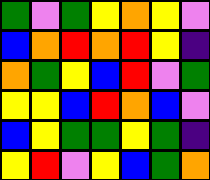[["green", "violet", "green", "yellow", "orange", "yellow", "violet"], ["blue", "orange", "red", "orange", "red", "yellow", "indigo"], ["orange", "green", "yellow", "blue", "red", "violet", "green"], ["yellow", "yellow", "blue", "red", "orange", "blue", "violet"], ["blue", "yellow", "green", "green", "yellow", "green", "indigo"], ["yellow", "red", "violet", "yellow", "blue", "green", "orange"]]